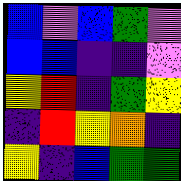[["blue", "violet", "blue", "green", "violet"], ["blue", "blue", "indigo", "indigo", "violet"], ["yellow", "red", "indigo", "green", "yellow"], ["indigo", "red", "yellow", "orange", "indigo"], ["yellow", "indigo", "blue", "green", "green"]]